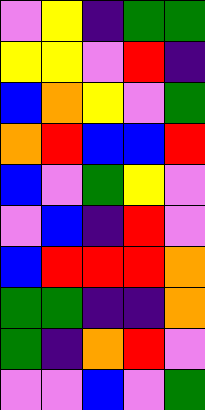[["violet", "yellow", "indigo", "green", "green"], ["yellow", "yellow", "violet", "red", "indigo"], ["blue", "orange", "yellow", "violet", "green"], ["orange", "red", "blue", "blue", "red"], ["blue", "violet", "green", "yellow", "violet"], ["violet", "blue", "indigo", "red", "violet"], ["blue", "red", "red", "red", "orange"], ["green", "green", "indigo", "indigo", "orange"], ["green", "indigo", "orange", "red", "violet"], ["violet", "violet", "blue", "violet", "green"]]